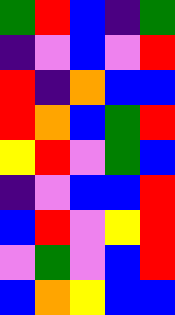[["green", "red", "blue", "indigo", "green"], ["indigo", "violet", "blue", "violet", "red"], ["red", "indigo", "orange", "blue", "blue"], ["red", "orange", "blue", "green", "red"], ["yellow", "red", "violet", "green", "blue"], ["indigo", "violet", "blue", "blue", "red"], ["blue", "red", "violet", "yellow", "red"], ["violet", "green", "violet", "blue", "red"], ["blue", "orange", "yellow", "blue", "blue"]]